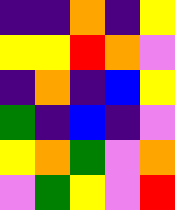[["indigo", "indigo", "orange", "indigo", "yellow"], ["yellow", "yellow", "red", "orange", "violet"], ["indigo", "orange", "indigo", "blue", "yellow"], ["green", "indigo", "blue", "indigo", "violet"], ["yellow", "orange", "green", "violet", "orange"], ["violet", "green", "yellow", "violet", "red"]]